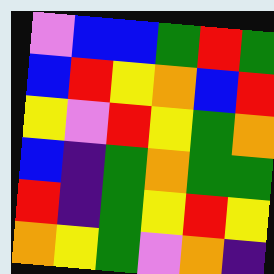[["violet", "blue", "blue", "green", "red", "green"], ["blue", "red", "yellow", "orange", "blue", "red"], ["yellow", "violet", "red", "yellow", "green", "orange"], ["blue", "indigo", "green", "orange", "green", "green"], ["red", "indigo", "green", "yellow", "red", "yellow"], ["orange", "yellow", "green", "violet", "orange", "indigo"]]